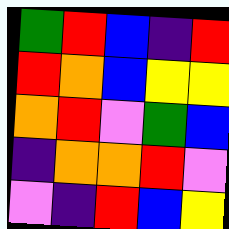[["green", "red", "blue", "indigo", "red"], ["red", "orange", "blue", "yellow", "yellow"], ["orange", "red", "violet", "green", "blue"], ["indigo", "orange", "orange", "red", "violet"], ["violet", "indigo", "red", "blue", "yellow"]]